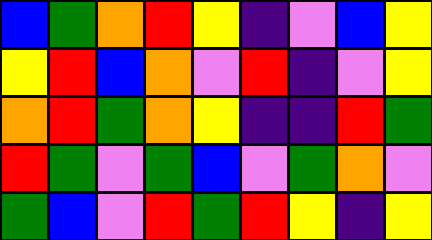[["blue", "green", "orange", "red", "yellow", "indigo", "violet", "blue", "yellow"], ["yellow", "red", "blue", "orange", "violet", "red", "indigo", "violet", "yellow"], ["orange", "red", "green", "orange", "yellow", "indigo", "indigo", "red", "green"], ["red", "green", "violet", "green", "blue", "violet", "green", "orange", "violet"], ["green", "blue", "violet", "red", "green", "red", "yellow", "indigo", "yellow"]]